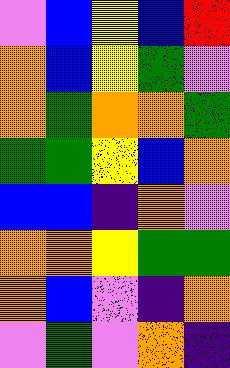[["violet", "blue", "yellow", "blue", "red"], ["orange", "blue", "yellow", "green", "violet"], ["orange", "green", "orange", "orange", "green"], ["green", "green", "yellow", "blue", "orange"], ["blue", "blue", "indigo", "orange", "violet"], ["orange", "orange", "yellow", "green", "green"], ["orange", "blue", "violet", "indigo", "orange"], ["violet", "green", "violet", "orange", "indigo"]]